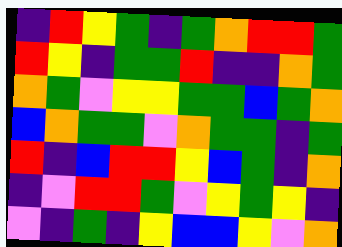[["indigo", "red", "yellow", "green", "indigo", "green", "orange", "red", "red", "green"], ["red", "yellow", "indigo", "green", "green", "red", "indigo", "indigo", "orange", "green"], ["orange", "green", "violet", "yellow", "yellow", "green", "green", "blue", "green", "orange"], ["blue", "orange", "green", "green", "violet", "orange", "green", "green", "indigo", "green"], ["red", "indigo", "blue", "red", "red", "yellow", "blue", "green", "indigo", "orange"], ["indigo", "violet", "red", "red", "green", "violet", "yellow", "green", "yellow", "indigo"], ["violet", "indigo", "green", "indigo", "yellow", "blue", "blue", "yellow", "violet", "orange"]]